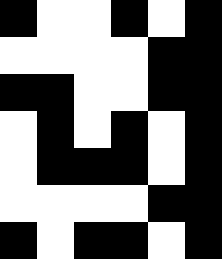[["black", "white", "white", "black", "white", "black"], ["white", "white", "white", "white", "black", "black"], ["black", "black", "white", "white", "black", "black"], ["white", "black", "white", "black", "white", "black"], ["white", "black", "black", "black", "white", "black"], ["white", "white", "white", "white", "black", "black"], ["black", "white", "black", "black", "white", "black"]]